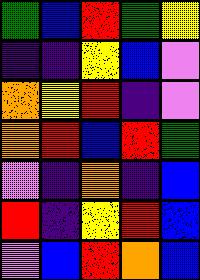[["green", "blue", "red", "green", "yellow"], ["indigo", "indigo", "yellow", "blue", "violet"], ["orange", "yellow", "red", "indigo", "violet"], ["orange", "red", "blue", "red", "green"], ["violet", "indigo", "orange", "indigo", "blue"], ["red", "indigo", "yellow", "red", "blue"], ["violet", "blue", "red", "orange", "blue"]]